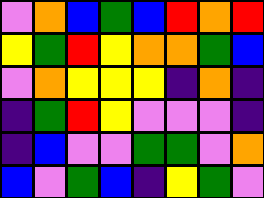[["violet", "orange", "blue", "green", "blue", "red", "orange", "red"], ["yellow", "green", "red", "yellow", "orange", "orange", "green", "blue"], ["violet", "orange", "yellow", "yellow", "yellow", "indigo", "orange", "indigo"], ["indigo", "green", "red", "yellow", "violet", "violet", "violet", "indigo"], ["indigo", "blue", "violet", "violet", "green", "green", "violet", "orange"], ["blue", "violet", "green", "blue", "indigo", "yellow", "green", "violet"]]